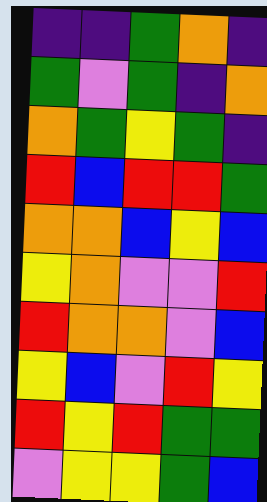[["indigo", "indigo", "green", "orange", "indigo"], ["green", "violet", "green", "indigo", "orange"], ["orange", "green", "yellow", "green", "indigo"], ["red", "blue", "red", "red", "green"], ["orange", "orange", "blue", "yellow", "blue"], ["yellow", "orange", "violet", "violet", "red"], ["red", "orange", "orange", "violet", "blue"], ["yellow", "blue", "violet", "red", "yellow"], ["red", "yellow", "red", "green", "green"], ["violet", "yellow", "yellow", "green", "blue"]]